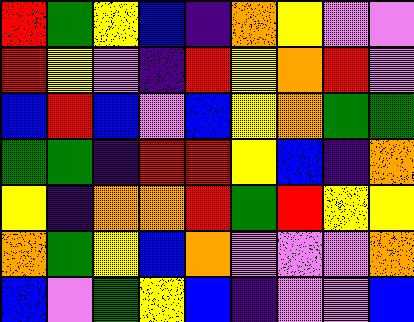[["red", "green", "yellow", "blue", "indigo", "orange", "yellow", "violet", "violet"], ["red", "yellow", "violet", "indigo", "red", "yellow", "orange", "red", "violet"], ["blue", "red", "blue", "violet", "blue", "yellow", "orange", "green", "green"], ["green", "green", "indigo", "red", "red", "yellow", "blue", "indigo", "orange"], ["yellow", "indigo", "orange", "orange", "red", "green", "red", "yellow", "yellow"], ["orange", "green", "yellow", "blue", "orange", "violet", "violet", "violet", "orange"], ["blue", "violet", "green", "yellow", "blue", "indigo", "violet", "violet", "blue"]]